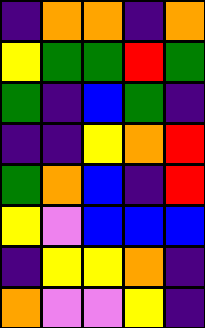[["indigo", "orange", "orange", "indigo", "orange"], ["yellow", "green", "green", "red", "green"], ["green", "indigo", "blue", "green", "indigo"], ["indigo", "indigo", "yellow", "orange", "red"], ["green", "orange", "blue", "indigo", "red"], ["yellow", "violet", "blue", "blue", "blue"], ["indigo", "yellow", "yellow", "orange", "indigo"], ["orange", "violet", "violet", "yellow", "indigo"]]